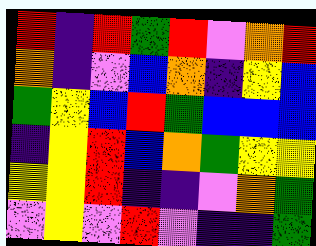[["red", "indigo", "red", "green", "red", "violet", "orange", "red"], ["orange", "indigo", "violet", "blue", "orange", "indigo", "yellow", "blue"], ["green", "yellow", "blue", "red", "green", "blue", "blue", "blue"], ["indigo", "yellow", "red", "blue", "orange", "green", "yellow", "yellow"], ["yellow", "yellow", "red", "indigo", "indigo", "violet", "orange", "green"], ["violet", "yellow", "violet", "red", "violet", "indigo", "indigo", "green"]]